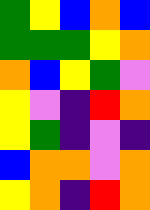[["green", "yellow", "blue", "orange", "blue"], ["green", "green", "green", "yellow", "orange"], ["orange", "blue", "yellow", "green", "violet"], ["yellow", "violet", "indigo", "red", "orange"], ["yellow", "green", "indigo", "violet", "indigo"], ["blue", "orange", "orange", "violet", "orange"], ["yellow", "orange", "indigo", "red", "orange"]]